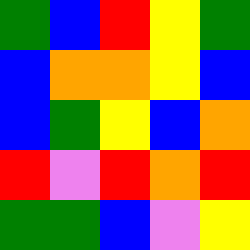[["green", "blue", "red", "yellow", "green"], ["blue", "orange", "orange", "yellow", "blue"], ["blue", "green", "yellow", "blue", "orange"], ["red", "violet", "red", "orange", "red"], ["green", "green", "blue", "violet", "yellow"]]